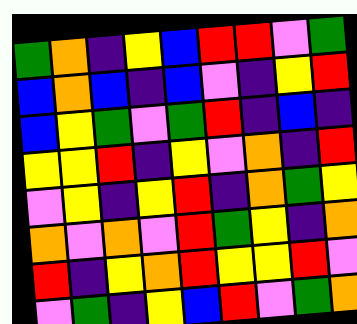[["green", "orange", "indigo", "yellow", "blue", "red", "red", "violet", "green"], ["blue", "orange", "blue", "indigo", "blue", "violet", "indigo", "yellow", "red"], ["blue", "yellow", "green", "violet", "green", "red", "indigo", "blue", "indigo"], ["yellow", "yellow", "red", "indigo", "yellow", "violet", "orange", "indigo", "red"], ["violet", "yellow", "indigo", "yellow", "red", "indigo", "orange", "green", "yellow"], ["orange", "violet", "orange", "violet", "red", "green", "yellow", "indigo", "orange"], ["red", "indigo", "yellow", "orange", "red", "yellow", "yellow", "red", "violet"], ["violet", "green", "indigo", "yellow", "blue", "red", "violet", "green", "orange"]]